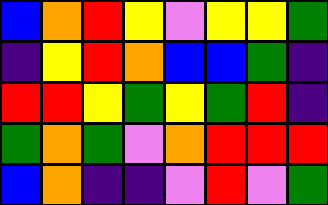[["blue", "orange", "red", "yellow", "violet", "yellow", "yellow", "green"], ["indigo", "yellow", "red", "orange", "blue", "blue", "green", "indigo"], ["red", "red", "yellow", "green", "yellow", "green", "red", "indigo"], ["green", "orange", "green", "violet", "orange", "red", "red", "red"], ["blue", "orange", "indigo", "indigo", "violet", "red", "violet", "green"]]